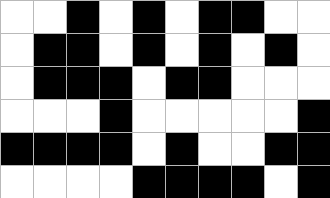[["white", "white", "black", "white", "black", "white", "black", "black", "white", "white"], ["white", "black", "black", "white", "black", "white", "black", "white", "black", "white"], ["white", "black", "black", "black", "white", "black", "black", "white", "white", "white"], ["white", "white", "white", "black", "white", "white", "white", "white", "white", "black"], ["black", "black", "black", "black", "white", "black", "white", "white", "black", "black"], ["white", "white", "white", "white", "black", "black", "black", "black", "white", "black"]]